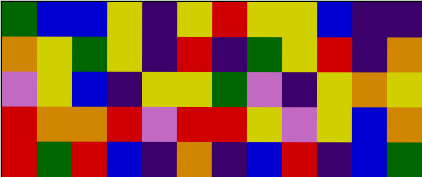[["green", "blue", "blue", "yellow", "indigo", "yellow", "red", "yellow", "yellow", "blue", "indigo", "indigo"], ["orange", "yellow", "green", "yellow", "indigo", "red", "indigo", "green", "yellow", "red", "indigo", "orange"], ["violet", "yellow", "blue", "indigo", "yellow", "yellow", "green", "violet", "indigo", "yellow", "orange", "yellow"], ["red", "orange", "orange", "red", "violet", "red", "red", "yellow", "violet", "yellow", "blue", "orange"], ["red", "green", "red", "blue", "indigo", "orange", "indigo", "blue", "red", "indigo", "blue", "green"]]